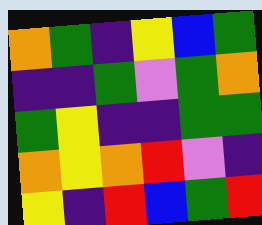[["orange", "green", "indigo", "yellow", "blue", "green"], ["indigo", "indigo", "green", "violet", "green", "orange"], ["green", "yellow", "indigo", "indigo", "green", "green"], ["orange", "yellow", "orange", "red", "violet", "indigo"], ["yellow", "indigo", "red", "blue", "green", "red"]]